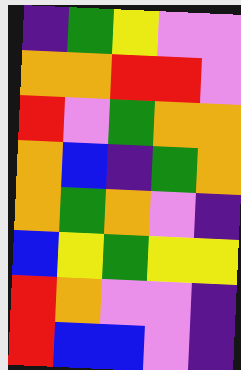[["indigo", "green", "yellow", "violet", "violet"], ["orange", "orange", "red", "red", "violet"], ["red", "violet", "green", "orange", "orange"], ["orange", "blue", "indigo", "green", "orange"], ["orange", "green", "orange", "violet", "indigo"], ["blue", "yellow", "green", "yellow", "yellow"], ["red", "orange", "violet", "violet", "indigo"], ["red", "blue", "blue", "violet", "indigo"]]